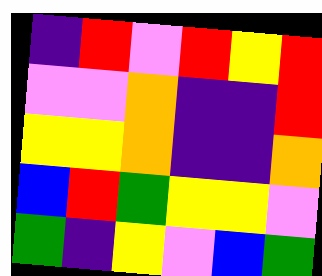[["indigo", "red", "violet", "red", "yellow", "red"], ["violet", "violet", "orange", "indigo", "indigo", "red"], ["yellow", "yellow", "orange", "indigo", "indigo", "orange"], ["blue", "red", "green", "yellow", "yellow", "violet"], ["green", "indigo", "yellow", "violet", "blue", "green"]]